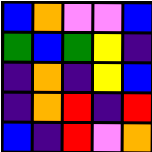[["blue", "orange", "violet", "violet", "blue"], ["green", "blue", "green", "yellow", "indigo"], ["indigo", "orange", "indigo", "yellow", "blue"], ["indigo", "orange", "red", "indigo", "red"], ["blue", "indigo", "red", "violet", "orange"]]